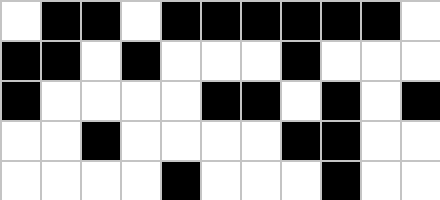[["white", "black", "black", "white", "black", "black", "black", "black", "black", "black", "white"], ["black", "black", "white", "black", "white", "white", "white", "black", "white", "white", "white"], ["black", "white", "white", "white", "white", "black", "black", "white", "black", "white", "black"], ["white", "white", "black", "white", "white", "white", "white", "black", "black", "white", "white"], ["white", "white", "white", "white", "black", "white", "white", "white", "black", "white", "white"]]